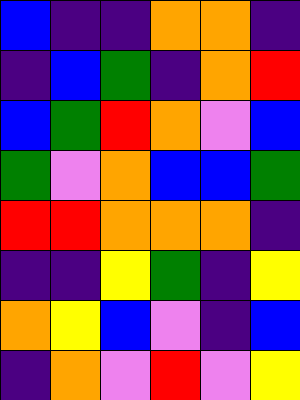[["blue", "indigo", "indigo", "orange", "orange", "indigo"], ["indigo", "blue", "green", "indigo", "orange", "red"], ["blue", "green", "red", "orange", "violet", "blue"], ["green", "violet", "orange", "blue", "blue", "green"], ["red", "red", "orange", "orange", "orange", "indigo"], ["indigo", "indigo", "yellow", "green", "indigo", "yellow"], ["orange", "yellow", "blue", "violet", "indigo", "blue"], ["indigo", "orange", "violet", "red", "violet", "yellow"]]